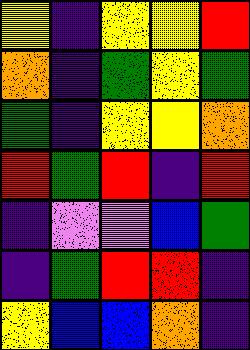[["yellow", "indigo", "yellow", "yellow", "red"], ["orange", "indigo", "green", "yellow", "green"], ["green", "indigo", "yellow", "yellow", "orange"], ["red", "green", "red", "indigo", "red"], ["indigo", "violet", "violet", "blue", "green"], ["indigo", "green", "red", "red", "indigo"], ["yellow", "blue", "blue", "orange", "indigo"]]